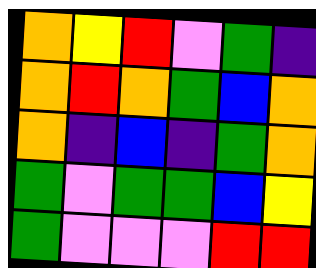[["orange", "yellow", "red", "violet", "green", "indigo"], ["orange", "red", "orange", "green", "blue", "orange"], ["orange", "indigo", "blue", "indigo", "green", "orange"], ["green", "violet", "green", "green", "blue", "yellow"], ["green", "violet", "violet", "violet", "red", "red"]]